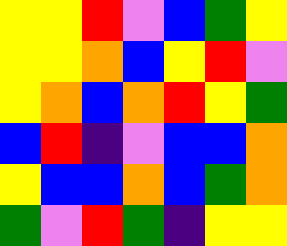[["yellow", "yellow", "red", "violet", "blue", "green", "yellow"], ["yellow", "yellow", "orange", "blue", "yellow", "red", "violet"], ["yellow", "orange", "blue", "orange", "red", "yellow", "green"], ["blue", "red", "indigo", "violet", "blue", "blue", "orange"], ["yellow", "blue", "blue", "orange", "blue", "green", "orange"], ["green", "violet", "red", "green", "indigo", "yellow", "yellow"]]